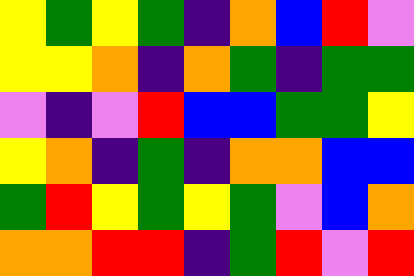[["yellow", "green", "yellow", "green", "indigo", "orange", "blue", "red", "violet"], ["yellow", "yellow", "orange", "indigo", "orange", "green", "indigo", "green", "green"], ["violet", "indigo", "violet", "red", "blue", "blue", "green", "green", "yellow"], ["yellow", "orange", "indigo", "green", "indigo", "orange", "orange", "blue", "blue"], ["green", "red", "yellow", "green", "yellow", "green", "violet", "blue", "orange"], ["orange", "orange", "red", "red", "indigo", "green", "red", "violet", "red"]]